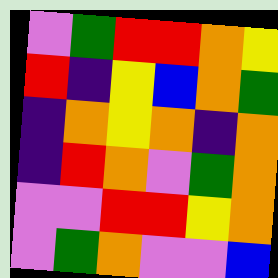[["violet", "green", "red", "red", "orange", "yellow"], ["red", "indigo", "yellow", "blue", "orange", "green"], ["indigo", "orange", "yellow", "orange", "indigo", "orange"], ["indigo", "red", "orange", "violet", "green", "orange"], ["violet", "violet", "red", "red", "yellow", "orange"], ["violet", "green", "orange", "violet", "violet", "blue"]]